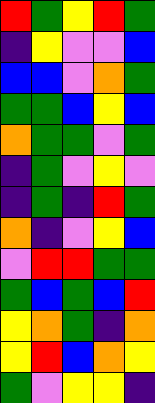[["red", "green", "yellow", "red", "green"], ["indigo", "yellow", "violet", "violet", "blue"], ["blue", "blue", "violet", "orange", "green"], ["green", "green", "blue", "yellow", "blue"], ["orange", "green", "green", "violet", "green"], ["indigo", "green", "violet", "yellow", "violet"], ["indigo", "green", "indigo", "red", "green"], ["orange", "indigo", "violet", "yellow", "blue"], ["violet", "red", "red", "green", "green"], ["green", "blue", "green", "blue", "red"], ["yellow", "orange", "green", "indigo", "orange"], ["yellow", "red", "blue", "orange", "yellow"], ["green", "violet", "yellow", "yellow", "indigo"]]